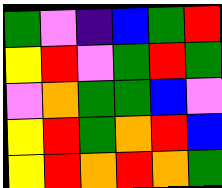[["green", "violet", "indigo", "blue", "green", "red"], ["yellow", "red", "violet", "green", "red", "green"], ["violet", "orange", "green", "green", "blue", "violet"], ["yellow", "red", "green", "orange", "red", "blue"], ["yellow", "red", "orange", "red", "orange", "green"]]